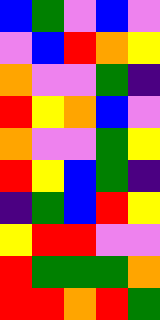[["blue", "green", "violet", "blue", "violet"], ["violet", "blue", "red", "orange", "yellow"], ["orange", "violet", "violet", "green", "indigo"], ["red", "yellow", "orange", "blue", "violet"], ["orange", "violet", "violet", "green", "yellow"], ["red", "yellow", "blue", "green", "indigo"], ["indigo", "green", "blue", "red", "yellow"], ["yellow", "red", "red", "violet", "violet"], ["red", "green", "green", "green", "orange"], ["red", "red", "orange", "red", "green"]]